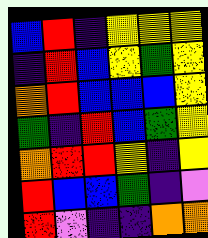[["blue", "red", "indigo", "yellow", "yellow", "yellow"], ["indigo", "red", "blue", "yellow", "green", "yellow"], ["orange", "red", "blue", "blue", "blue", "yellow"], ["green", "indigo", "red", "blue", "green", "yellow"], ["orange", "red", "red", "yellow", "indigo", "yellow"], ["red", "blue", "blue", "green", "indigo", "violet"], ["red", "violet", "indigo", "indigo", "orange", "orange"]]